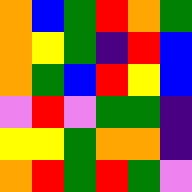[["orange", "blue", "green", "red", "orange", "green"], ["orange", "yellow", "green", "indigo", "red", "blue"], ["orange", "green", "blue", "red", "yellow", "blue"], ["violet", "red", "violet", "green", "green", "indigo"], ["yellow", "yellow", "green", "orange", "orange", "indigo"], ["orange", "red", "green", "red", "green", "violet"]]